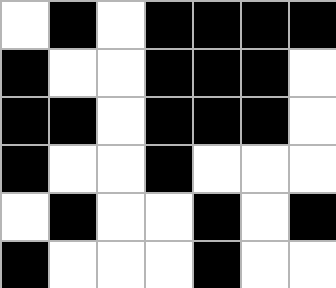[["white", "black", "white", "black", "black", "black", "black"], ["black", "white", "white", "black", "black", "black", "white"], ["black", "black", "white", "black", "black", "black", "white"], ["black", "white", "white", "black", "white", "white", "white"], ["white", "black", "white", "white", "black", "white", "black"], ["black", "white", "white", "white", "black", "white", "white"]]